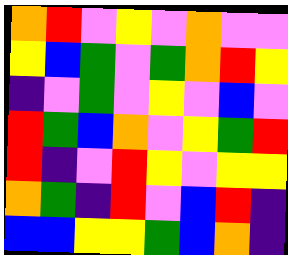[["orange", "red", "violet", "yellow", "violet", "orange", "violet", "violet"], ["yellow", "blue", "green", "violet", "green", "orange", "red", "yellow"], ["indigo", "violet", "green", "violet", "yellow", "violet", "blue", "violet"], ["red", "green", "blue", "orange", "violet", "yellow", "green", "red"], ["red", "indigo", "violet", "red", "yellow", "violet", "yellow", "yellow"], ["orange", "green", "indigo", "red", "violet", "blue", "red", "indigo"], ["blue", "blue", "yellow", "yellow", "green", "blue", "orange", "indigo"]]